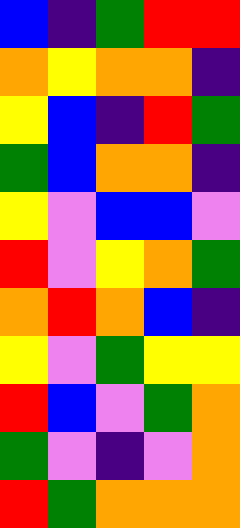[["blue", "indigo", "green", "red", "red"], ["orange", "yellow", "orange", "orange", "indigo"], ["yellow", "blue", "indigo", "red", "green"], ["green", "blue", "orange", "orange", "indigo"], ["yellow", "violet", "blue", "blue", "violet"], ["red", "violet", "yellow", "orange", "green"], ["orange", "red", "orange", "blue", "indigo"], ["yellow", "violet", "green", "yellow", "yellow"], ["red", "blue", "violet", "green", "orange"], ["green", "violet", "indigo", "violet", "orange"], ["red", "green", "orange", "orange", "orange"]]